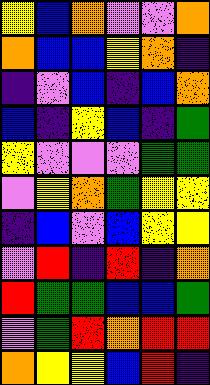[["yellow", "blue", "orange", "violet", "violet", "orange"], ["orange", "blue", "blue", "yellow", "orange", "indigo"], ["indigo", "violet", "blue", "indigo", "blue", "orange"], ["blue", "indigo", "yellow", "blue", "indigo", "green"], ["yellow", "violet", "violet", "violet", "green", "green"], ["violet", "yellow", "orange", "green", "yellow", "yellow"], ["indigo", "blue", "violet", "blue", "yellow", "yellow"], ["violet", "red", "indigo", "red", "indigo", "orange"], ["red", "green", "green", "blue", "blue", "green"], ["violet", "green", "red", "orange", "red", "red"], ["orange", "yellow", "yellow", "blue", "red", "indigo"]]